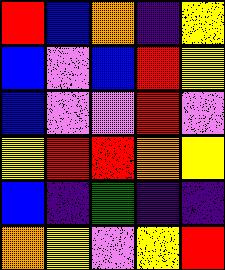[["red", "blue", "orange", "indigo", "yellow"], ["blue", "violet", "blue", "red", "yellow"], ["blue", "violet", "violet", "red", "violet"], ["yellow", "red", "red", "orange", "yellow"], ["blue", "indigo", "green", "indigo", "indigo"], ["orange", "yellow", "violet", "yellow", "red"]]